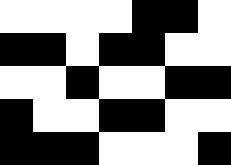[["white", "white", "white", "white", "black", "black", "white"], ["black", "black", "white", "black", "black", "white", "white"], ["white", "white", "black", "white", "white", "black", "black"], ["black", "white", "white", "black", "black", "white", "white"], ["black", "black", "black", "white", "white", "white", "black"]]